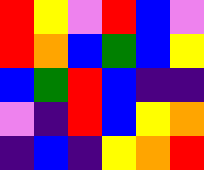[["red", "yellow", "violet", "red", "blue", "violet"], ["red", "orange", "blue", "green", "blue", "yellow"], ["blue", "green", "red", "blue", "indigo", "indigo"], ["violet", "indigo", "red", "blue", "yellow", "orange"], ["indigo", "blue", "indigo", "yellow", "orange", "red"]]